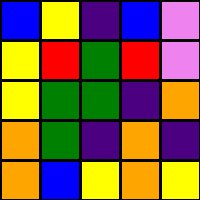[["blue", "yellow", "indigo", "blue", "violet"], ["yellow", "red", "green", "red", "violet"], ["yellow", "green", "green", "indigo", "orange"], ["orange", "green", "indigo", "orange", "indigo"], ["orange", "blue", "yellow", "orange", "yellow"]]